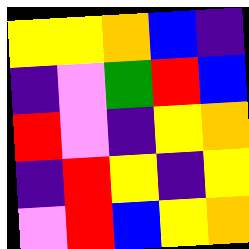[["yellow", "yellow", "orange", "blue", "indigo"], ["indigo", "violet", "green", "red", "blue"], ["red", "violet", "indigo", "yellow", "orange"], ["indigo", "red", "yellow", "indigo", "yellow"], ["violet", "red", "blue", "yellow", "orange"]]